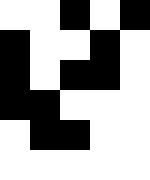[["white", "white", "black", "white", "black"], ["black", "white", "white", "black", "white"], ["black", "white", "black", "black", "white"], ["black", "black", "white", "white", "white"], ["white", "black", "black", "white", "white"], ["white", "white", "white", "white", "white"]]